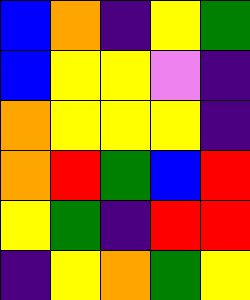[["blue", "orange", "indigo", "yellow", "green"], ["blue", "yellow", "yellow", "violet", "indigo"], ["orange", "yellow", "yellow", "yellow", "indigo"], ["orange", "red", "green", "blue", "red"], ["yellow", "green", "indigo", "red", "red"], ["indigo", "yellow", "orange", "green", "yellow"]]